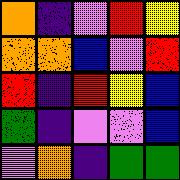[["orange", "indigo", "violet", "red", "yellow"], ["orange", "orange", "blue", "violet", "red"], ["red", "indigo", "red", "yellow", "blue"], ["green", "indigo", "violet", "violet", "blue"], ["violet", "orange", "indigo", "green", "green"]]